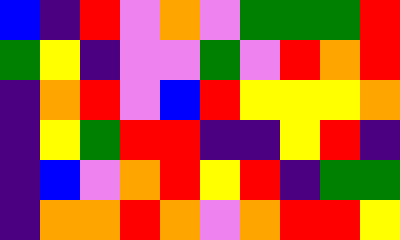[["blue", "indigo", "red", "violet", "orange", "violet", "green", "green", "green", "red"], ["green", "yellow", "indigo", "violet", "violet", "green", "violet", "red", "orange", "red"], ["indigo", "orange", "red", "violet", "blue", "red", "yellow", "yellow", "yellow", "orange"], ["indigo", "yellow", "green", "red", "red", "indigo", "indigo", "yellow", "red", "indigo"], ["indigo", "blue", "violet", "orange", "red", "yellow", "red", "indigo", "green", "green"], ["indigo", "orange", "orange", "red", "orange", "violet", "orange", "red", "red", "yellow"]]